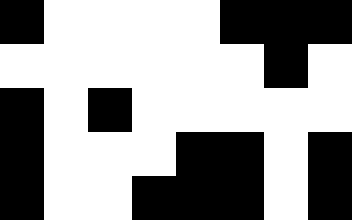[["black", "white", "white", "white", "white", "black", "black", "black"], ["white", "white", "white", "white", "white", "white", "black", "white"], ["black", "white", "black", "white", "white", "white", "white", "white"], ["black", "white", "white", "white", "black", "black", "white", "black"], ["black", "white", "white", "black", "black", "black", "white", "black"]]